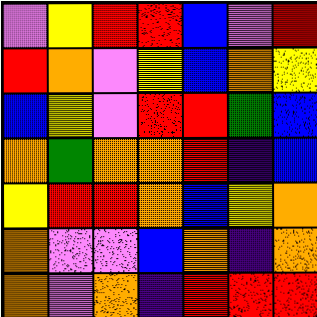[["violet", "yellow", "red", "red", "blue", "violet", "red"], ["red", "orange", "violet", "yellow", "blue", "orange", "yellow"], ["blue", "yellow", "violet", "red", "red", "green", "blue"], ["orange", "green", "orange", "orange", "red", "indigo", "blue"], ["yellow", "red", "red", "orange", "blue", "yellow", "orange"], ["orange", "violet", "violet", "blue", "orange", "indigo", "orange"], ["orange", "violet", "orange", "indigo", "red", "red", "red"]]